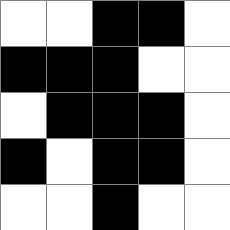[["white", "white", "black", "black", "white"], ["black", "black", "black", "white", "white"], ["white", "black", "black", "black", "white"], ["black", "white", "black", "black", "white"], ["white", "white", "black", "white", "white"]]